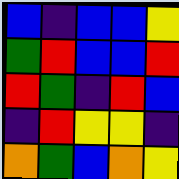[["blue", "indigo", "blue", "blue", "yellow"], ["green", "red", "blue", "blue", "red"], ["red", "green", "indigo", "red", "blue"], ["indigo", "red", "yellow", "yellow", "indigo"], ["orange", "green", "blue", "orange", "yellow"]]